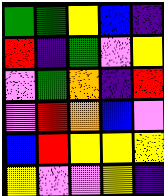[["green", "green", "yellow", "blue", "indigo"], ["red", "indigo", "green", "violet", "yellow"], ["violet", "green", "orange", "indigo", "red"], ["violet", "red", "orange", "blue", "violet"], ["blue", "red", "yellow", "yellow", "yellow"], ["yellow", "violet", "violet", "yellow", "indigo"]]